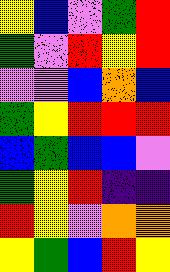[["yellow", "blue", "violet", "green", "red"], ["green", "violet", "red", "yellow", "red"], ["violet", "violet", "blue", "orange", "blue"], ["green", "yellow", "red", "red", "red"], ["blue", "green", "blue", "blue", "violet"], ["green", "yellow", "red", "indigo", "indigo"], ["red", "yellow", "violet", "orange", "orange"], ["yellow", "green", "blue", "red", "yellow"]]